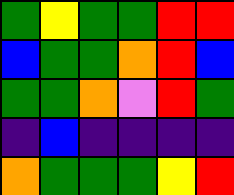[["green", "yellow", "green", "green", "red", "red"], ["blue", "green", "green", "orange", "red", "blue"], ["green", "green", "orange", "violet", "red", "green"], ["indigo", "blue", "indigo", "indigo", "indigo", "indigo"], ["orange", "green", "green", "green", "yellow", "red"]]